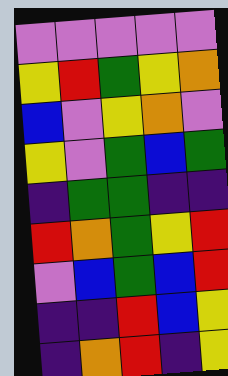[["violet", "violet", "violet", "violet", "violet"], ["yellow", "red", "green", "yellow", "orange"], ["blue", "violet", "yellow", "orange", "violet"], ["yellow", "violet", "green", "blue", "green"], ["indigo", "green", "green", "indigo", "indigo"], ["red", "orange", "green", "yellow", "red"], ["violet", "blue", "green", "blue", "red"], ["indigo", "indigo", "red", "blue", "yellow"], ["indigo", "orange", "red", "indigo", "yellow"]]